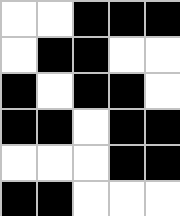[["white", "white", "black", "black", "black"], ["white", "black", "black", "white", "white"], ["black", "white", "black", "black", "white"], ["black", "black", "white", "black", "black"], ["white", "white", "white", "black", "black"], ["black", "black", "white", "white", "white"]]